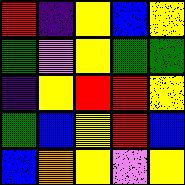[["red", "indigo", "yellow", "blue", "yellow"], ["green", "violet", "yellow", "green", "green"], ["indigo", "yellow", "red", "red", "yellow"], ["green", "blue", "yellow", "red", "blue"], ["blue", "orange", "yellow", "violet", "yellow"]]